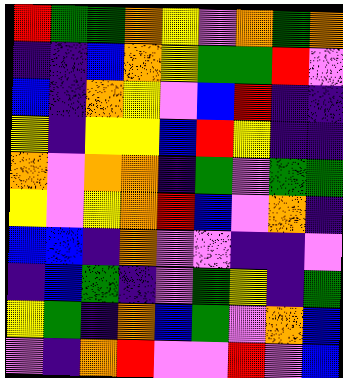[["red", "green", "green", "orange", "yellow", "violet", "orange", "green", "orange"], ["indigo", "indigo", "blue", "orange", "yellow", "green", "green", "red", "violet"], ["blue", "indigo", "orange", "yellow", "violet", "blue", "red", "indigo", "indigo"], ["yellow", "indigo", "yellow", "yellow", "blue", "red", "yellow", "indigo", "indigo"], ["orange", "violet", "orange", "orange", "indigo", "green", "violet", "green", "green"], ["yellow", "violet", "yellow", "orange", "red", "blue", "violet", "orange", "indigo"], ["blue", "blue", "indigo", "orange", "violet", "violet", "indigo", "indigo", "violet"], ["indigo", "blue", "green", "indigo", "violet", "green", "yellow", "indigo", "green"], ["yellow", "green", "indigo", "orange", "blue", "green", "violet", "orange", "blue"], ["violet", "indigo", "orange", "red", "violet", "violet", "red", "violet", "blue"]]